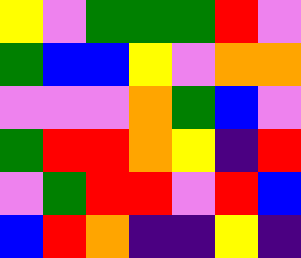[["yellow", "violet", "green", "green", "green", "red", "violet"], ["green", "blue", "blue", "yellow", "violet", "orange", "orange"], ["violet", "violet", "violet", "orange", "green", "blue", "violet"], ["green", "red", "red", "orange", "yellow", "indigo", "red"], ["violet", "green", "red", "red", "violet", "red", "blue"], ["blue", "red", "orange", "indigo", "indigo", "yellow", "indigo"]]